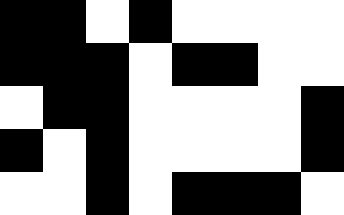[["black", "black", "white", "black", "white", "white", "white", "white"], ["black", "black", "black", "white", "black", "black", "white", "white"], ["white", "black", "black", "white", "white", "white", "white", "black"], ["black", "white", "black", "white", "white", "white", "white", "black"], ["white", "white", "black", "white", "black", "black", "black", "white"]]